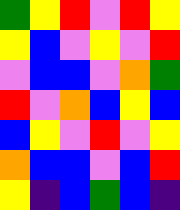[["green", "yellow", "red", "violet", "red", "yellow"], ["yellow", "blue", "violet", "yellow", "violet", "red"], ["violet", "blue", "blue", "violet", "orange", "green"], ["red", "violet", "orange", "blue", "yellow", "blue"], ["blue", "yellow", "violet", "red", "violet", "yellow"], ["orange", "blue", "blue", "violet", "blue", "red"], ["yellow", "indigo", "blue", "green", "blue", "indigo"]]